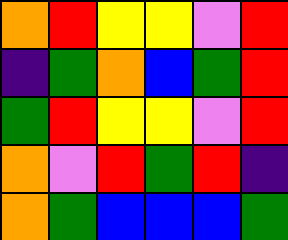[["orange", "red", "yellow", "yellow", "violet", "red"], ["indigo", "green", "orange", "blue", "green", "red"], ["green", "red", "yellow", "yellow", "violet", "red"], ["orange", "violet", "red", "green", "red", "indigo"], ["orange", "green", "blue", "blue", "blue", "green"]]